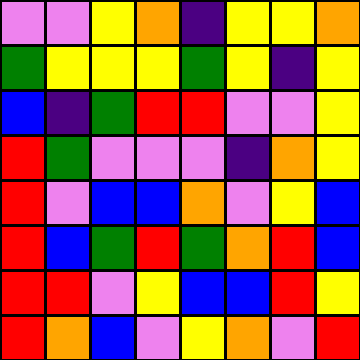[["violet", "violet", "yellow", "orange", "indigo", "yellow", "yellow", "orange"], ["green", "yellow", "yellow", "yellow", "green", "yellow", "indigo", "yellow"], ["blue", "indigo", "green", "red", "red", "violet", "violet", "yellow"], ["red", "green", "violet", "violet", "violet", "indigo", "orange", "yellow"], ["red", "violet", "blue", "blue", "orange", "violet", "yellow", "blue"], ["red", "blue", "green", "red", "green", "orange", "red", "blue"], ["red", "red", "violet", "yellow", "blue", "blue", "red", "yellow"], ["red", "orange", "blue", "violet", "yellow", "orange", "violet", "red"]]